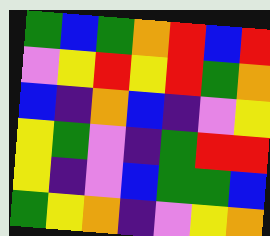[["green", "blue", "green", "orange", "red", "blue", "red"], ["violet", "yellow", "red", "yellow", "red", "green", "orange"], ["blue", "indigo", "orange", "blue", "indigo", "violet", "yellow"], ["yellow", "green", "violet", "indigo", "green", "red", "red"], ["yellow", "indigo", "violet", "blue", "green", "green", "blue"], ["green", "yellow", "orange", "indigo", "violet", "yellow", "orange"]]